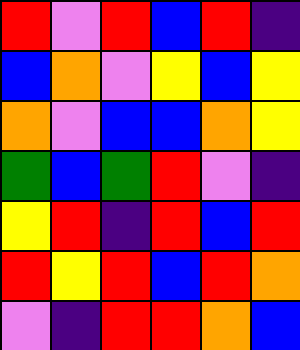[["red", "violet", "red", "blue", "red", "indigo"], ["blue", "orange", "violet", "yellow", "blue", "yellow"], ["orange", "violet", "blue", "blue", "orange", "yellow"], ["green", "blue", "green", "red", "violet", "indigo"], ["yellow", "red", "indigo", "red", "blue", "red"], ["red", "yellow", "red", "blue", "red", "orange"], ["violet", "indigo", "red", "red", "orange", "blue"]]